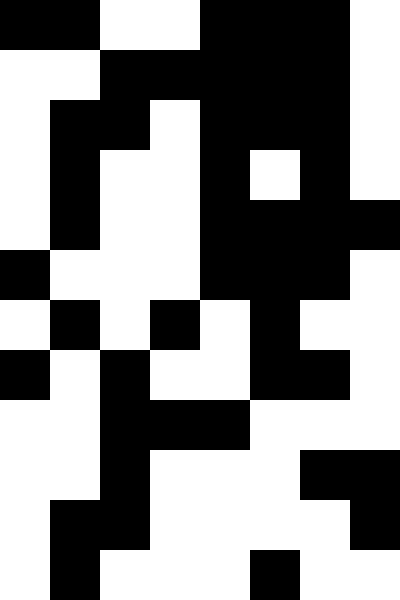[["black", "black", "white", "white", "black", "black", "black", "white"], ["white", "white", "black", "black", "black", "black", "black", "white"], ["white", "black", "black", "white", "black", "black", "black", "white"], ["white", "black", "white", "white", "black", "white", "black", "white"], ["white", "black", "white", "white", "black", "black", "black", "black"], ["black", "white", "white", "white", "black", "black", "black", "white"], ["white", "black", "white", "black", "white", "black", "white", "white"], ["black", "white", "black", "white", "white", "black", "black", "white"], ["white", "white", "black", "black", "black", "white", "white", "white"], ["white", "white", "black", "white", "white", "white", "black", "black"], ["white", "black", "black", "white", "white", "white", "white", "black"], ["white", "black", "white", "white", "white", "black", "white", "white"]]